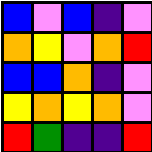[["blue", "violet", "blue", "indigo", "violet"], ["orange", "yellow", "violet", "orange", "red"], ["blue", "blue", "orange", "indigo", "violet"], ["yellow", "orange", "yellow", "orange", "violet"], ["red", "green", "indigo", "indigo", "red"]]